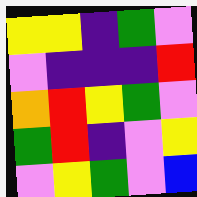[["yellow", "yellow", "indigo", "green", "violet"], ["violet", "indigo", "indigo", "indigo", "red"], ["orange", "red", "yellow", "green", "violet"], ["green", "red", "indigo", "violet", "yellow"], ["violet", "yellow", "green", "violet", "blue"]]